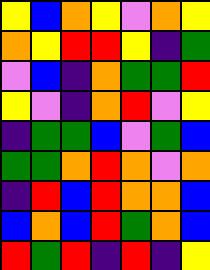[["yellow", "blue", "orange", "yellow", "violet", "orange", "yellow"], ["orange", "yellow", "red", "red", "yellow", "indigo", "green"], ["violet", "blue", "indigo", "orange", "green", "green", "red"], ["yellow", "violet", "indigo", "orange", "red", "violet", "yellow"], ["indigo", "green", "green", "blue", "violet", "green", "blue"], ["green", "green", "orange", "red", "orange", "violet", "orange"], ["indigo", "red", "blue", "red", "orange", "orange", "blue"], ["blue", "orange", "blue", "red", "green", "orange", "blue"], ["red", "green", "red", "indigo", "red", "indigo", "yellow"]]